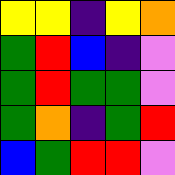[["yellow", "yellow", "indigo", "yellow", "orange"], ["green", "red", "blue", "indigo", "violet"], ["green", "red", "green", "green", "violet"], ["green", "orange", "indigo", "green", "red"], ["blue", "green", "red", "red", "violet"]]